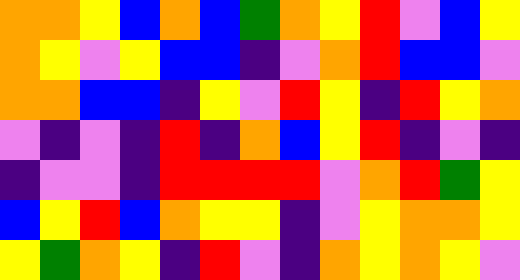[["orange", "orange", "yellow", "blue", "orange", "blue", "green", "orange", "yellow", "red", "violet", "blue", "yellow"], ["orange", "yellow", "violet", "yellow", "blue", "blue", "indigo", "violet", "orange", "red", "blue", "blue", "violet"], ["orange", "orange", "blue", "blue", "indigo", "yellow", "violet", "red", "yellow", "indigo", "red", "yellow", "orange"], ["violet", "indigo", "violet", "indigo", "red", "indigo", "orange", "blue", "yellow", "red", "indigo", "violet", "indigo"], ["indigo", "violet", "violet", "indigo", "red", "red", "red", "red", "violet", "orange", "red", "green", "yellow"], ["blue", "yellow", "red", "blue", "orange", "yellow", "yellow", "indigo", "violet", "yellow", "orange", "orange", "yellow"], ["yellow", "green", "orange", "yellow", "indigo", "red", "violet", "indigo", "orange", "yellow", "orange", "yellow", "violet"]]